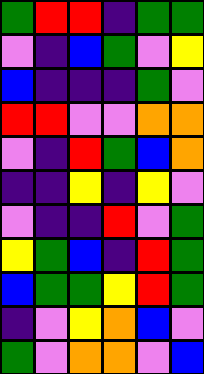[["green", "red", "red", "indigo", "green", "green"], ["violet", "indigo", "blue", "green", "violet", "yellow"], ["blue", "indigo", "indigo", "indigo", "green", "violet"], ["red", "red", "violet", "violet", "orange", "orange"], ["violet", "indigo", "red", "green", "blue", "orange"], ["indigo", "indigo", "yellow", "indigo", "yellow", "violet"], ["violet", "indigo", "indigo", "red", "violet", "green"], ["yellow", "green", "blue", "indigo", "red", "green"], ["blue", "green", "green", "yellow", "red", "green"], ["indigo", "violet", "yellow", "orange", "blue", "violet"], ["green", "violet", "orange", "orange", "violet", "blue"]]